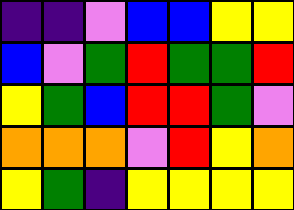[["indigo", "indigo", "violet", "blue", "blue", "yellow", "yellow"], ["blue", "violet", "green", "red", "green", "green", "red"], ["yellow", "green", "blue", "red", "red", "green", "violet"], ["orange", "orange", "orange", "violet", "red", "yellow", "orange"], ["yellow", "green", "indigo", "yellow", "yellow", "yellow", "yellow"]]